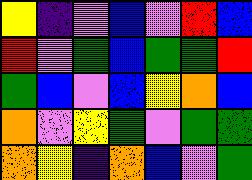[["yellow", "indigo", "violet", "blue", "violet", "red", "blue"], ["red", "violet", "green", "blue", "green", "green", "red"], ["green", "blue", "violet", "blue", "yellow", "orange", "blue"], ["orange", "violet", "yellow", "green", "violet", "green", "green"], ["orange", "yellow", "indigo", "orange", "blue", "violet", "green"]]